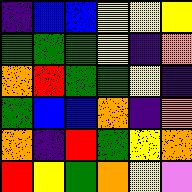[["indigo", "blue", "blue", "yellow", "yellow", "yellow"], ["green", "green", "green", "yellow", "indigo", "orange"], ["orange", "red", "green", "green", "yellow", "indigo"], ["green", "blue", "blue", "orange", "indigo", "orange"], ["orange", "indigo", "red", "green", "yellow", "orange"], ["red", "yellow", "green", "orange", "yellow", "violet"]]